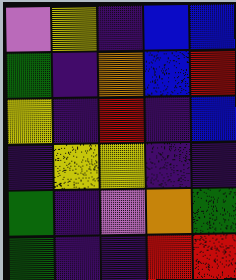[["violet", "yellow", "indigo", "blue", "blue"], ["green", "indigo", "orange", "blue", "red"], ["yellow", "indigo", "red", "indigo", "blue"], ["indigo", "yellow", "yellow", "indigo", "indigo"], ["green", "indigo", "violet", "orange", "green"], ["green", "indigo", "indigo", "red", "red"]]